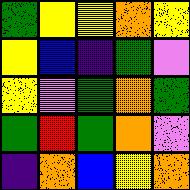[["green", "yellow", "yellow", "orange", "yellow"], ["yellow", "blue", "indigo", "green", "violet"], ["yellow", "violet", "green", "orange", "green"], ["green", "red", "green", "orange", "violet"], ["indigo", "orange", "blue", "yellow", "orange"]]